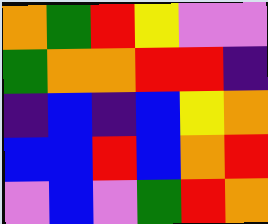[["orange", "green", "red", "yellow", "violet", "violet"], ["green", "orange", "orange", "red", "red", "indigo"], ["indigo", "blue", "indigo", "blue", "yellow", "orange"], ["blue", "blue", "red", "blue", "orange", "red"], ["violet", "blue", "violet", "green", "red", "orange"]]